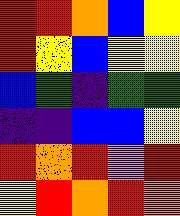[["red", "red", "orange", "blue", "yellow"], ["red", "yellow", "blue", "yellow", "yellow"], ["blue", "green", "indigo", "green", "green"], ["indigo", "indigo", "blue", "blue", "yellow"], ["red", "orange", "red", "violet", "red"], ["yellow", "red", "orange", "red", "orange"]]